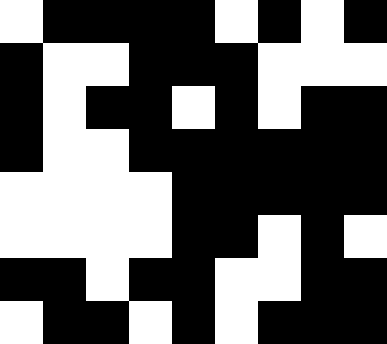[["white", "black", "black", "black", "black", "white", "black", "white", "black"], ["black", "white", "white", "black", "black", "black", "white", "white", "white"], ["black", "white", "black", "black", "white", "black", "white", "black", "black"], ["black", "white", "white", "black", "black", "black", "black", "black", "black"], ["white", "white", "white", "white", "black", "black", "black", "black", "black"], ["white", "white", "white", "white", "black", "black", "white", "black", "white"], ["black", "black", "white", "black", "black", "white", "white", "black", "black"], ["white", "black", "black", "white", "black", "white", "black", "black", "black"]]